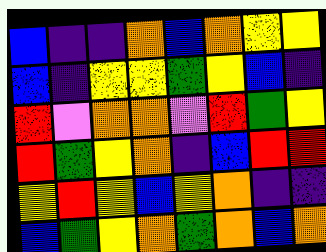[["blue", "indigo", "indigo", "orange", "blue", "orange", "yellow", "yellow"], ["blue", "indigo", "yellow", "yellow", "green", "yellow", "blue", "indigo"], ["red", "violet", "orange", "orange", "violet", "red", "green", "yellow"], ["red", "green", "yellow", "orange", "indigo", "blue", "red", "red"], ["yellow", "red", "yellow", "blue", "yellow", "orange", "indigo", "indigo"], ["blue", "green", "yellow", "orange", "green", "orange", "blue", "orange"]]